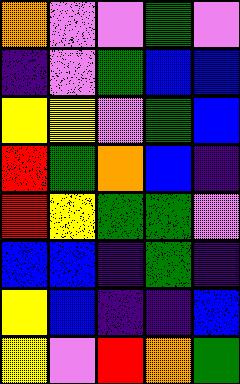[["orange", "violet", "violet", "green", "violet"], ["indigo", "violet", "green", "blue", "blue"], ["yellow", "yellow", "violet", "green", "blue"], ["red", "green", "orange", "blue", "indigo"], ["red", "yellow", "green", "green", "violet"], ["blue", "blue", "indigo", "green", "indigo"], ["yellow", "blue", "indigo", "indigo", "blue"], ["yellow", "violet", "red", "orange", "green"]]